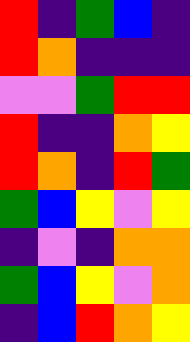[["red", "indigo", "green", "blue", "indigo"], ["red", "orange", "indigo", "indigo", "indigo"], ["violet", "violet", "green", "red", "red"], ["red", "indigo", "indigo", "orange", "yellow"], ["red", "orange", "indigo", "red", "green"], ["green", "blue", "yellow", "violet", "yellow"], ["indigo", "violet", "indigo", "orange", "orange"], ["green", "blue", "yellow", "violet", "orange"], ["indigo", "blue", "red", "orange", "yellow"]]